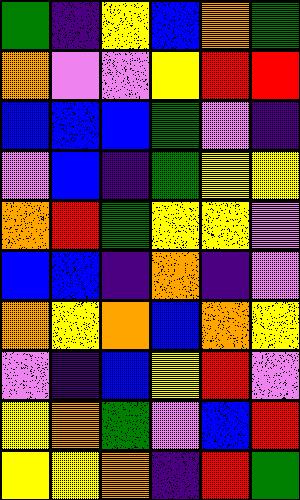[["green", "indigo", "yellow", "blue", "orange", "green"], ["orange", "violet", "violet", "yellow", "red", "red"], ["blue", "blue", "blue", "green", "violet", "indigo"], ["violet", "blue", "indigo", "green", "yellow", "yellow"], ["orange", "red", "green", "yellow", "yellow", "violet"], ["blue", "blue", "indigo", "orange", "indigo", "violet"], ["orange", "yellow", "orange", "blue", "orange", "yellow"], ["violet", "indigo", "blue", "yellow", "red", "violet"], ["yellow", "orange", "green", "violet", "blue", "red"], ["yellow", "yellow", "orange", "indigo", "red", "green"]]